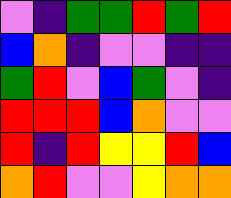[["violet", "indigo", "green", "green", "red", "green", "red"], ["blue", "orange", "indigo", "violet", "violet", "indigo", "indigo"], ["green", "red", "violet", "blue", "green", "violet", "indigo"], ["red", "red", "red", "blue", "orange", "violet", "violet"], ["red", "indigo", "red", "yellow", "yellow", "red", "blue"], ["orange", "red", "violet", "violet", "yellow", "orange", "orange"]]